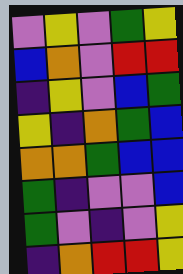[["violet", "yellow", "violet", "green", "yellow"], ["blue", "orange", "violet", "red", "red"], ["indigo", "yellow", "violet", "blue", "green"], ["yellow", "indigo", "orange", "green", "blue"], ["orange", "orange", "green", "blue", "blue"], ["green", "indigo", "violet", "violet", "blue"], ["green", "violet", "indigo", "violet", "yellow"], ["indigo", "orange", "red", "red", "yellow"]]